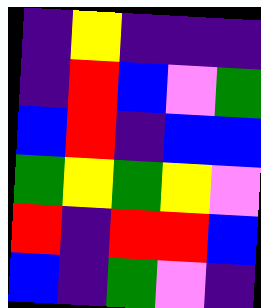[["indigo", "yellow", "indigo", "indigo", "indigo"], ["indigo", "red", "blue", "violet", "green"], ["blue", "red", "indigo", "blue", "blue"], ["green", "yellow", "green", "yellow", "violet"], ["red", "indigo", "red", "red", "blue"], ["blue", "indigo", "green", "violet", "indigo"]]